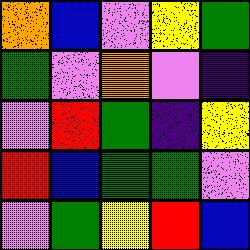[["orange", "blue", "violet", "yellow", "green"], ["green", "violet", "orange", "violet", "indigo"], ["violet", "red", "green", "indigo", "yellow"], ["red", "blue", "green", "green", "violet"], ["violet", "green", "yellow", "red", "blue"]]